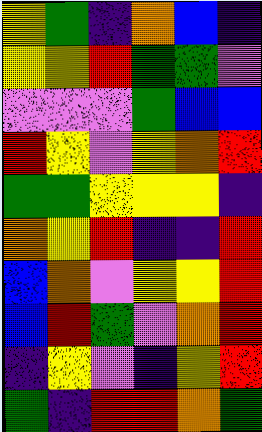[["yellow", "green", "indigo", "orange", "blue", "indigo"], ["yellow", "yellow", "red", "green", "green", "violet"], ["violet", "violet", "violet", "green", "blue", "blue"], ["red", "yellow", "violet", "yellow", "orange", "red"], ["green", "green", "yellow", "yellow", "yellow", "indigo"], ["orange", "yellow", "red", "indigo", "indigo", "red"], ["blue", "orange", "violet", "yellow", "yellow", "red"], ["blue", "red", "green", "violet", "orange", "red"], ["indigo", "yellow", "violet", "indigo", "yellow", "red"], ["green", "indigo", "red", "red", "orange", "green"]]